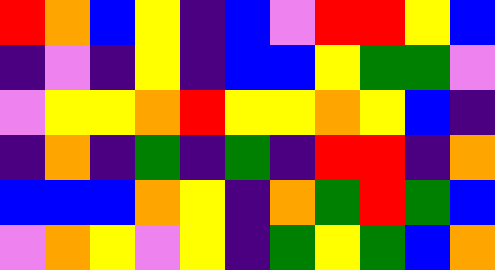[["red", "orange", "blue", "yellow", "indigo", "blue", "violet", "red", "red", "yellow", "blue"], ["indigo", "violet", "indigo", "yellow", "indigo", "blue", "blue", "yellow", "green", "green", "violet"], ["violet", "yellow", "yellow", "orange", "red", "yellow", "yellow", "orange", "yellow", "blue", "indigo"], ["indigo", "orange", "indigo", "green", "indigo", "green", "indigo", "red", "red", "indigo", "orange"], ["blue", "blue", "blue", "orange", "yellow", "indigo", "orange", "green", "red", "green", "blue"], ["violet", "orange", "yellow", "violet", "yellow", "indigo", "green", "yellow", "green", "blue", "orange"]]